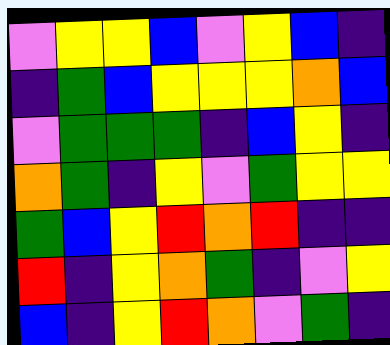[["violet", "yellow", "yellow", "blue", "violet", "yellow", "blue", "indigo"], ["indigo", "green", "blue", "yellow", "yellow", "yellow", "orange", "blue"], ["violet", "green", "green", "green", "indigo", "blue", "yellow", "indigo"], ["orange", "green", "indigo", "yellow", "violet", "green", "yellow", "yellow"], ["green", "blue", "yellow", "red", "orange", "red", "indigo", "indigo"], ["red", "indigo", "yellow", "orange", "green", "indigo", "violet", "yellow"], ["blue", "indigo", "yellow", "red", "orange", "violet", "green", "indigo"]]